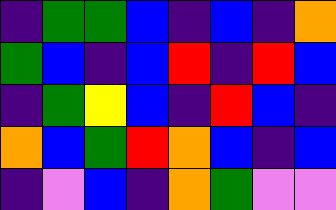[["indigo", "green", "green", "blue", "indigo", "blue", "indigo", "orange"], ["green", "blue", "indigo", "blue", "red", "indigo", "red", "blue"], ["indigo", "green", "yellow", "blue", "indigo", "red", "blue", "indigo"], ["orange", "blue", "green", "red", "orange", "blue", "indigo", "blue"], ["indigo", "violet", "blue", "indigo", "orange", "green", "violet", "violet"]]